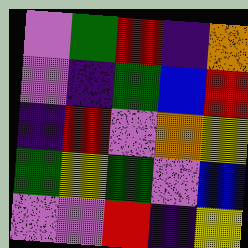[["violet", "green", "red", "indigo", "orange"], ["violet", "indigo", "green", "blue", "red"], ["indigo", "red", "violet", "orange", "yellow"], ["green", "yellow", "green", "violet", "blue"], ["violet", "violet", "red", "indigo", "yellow"]]